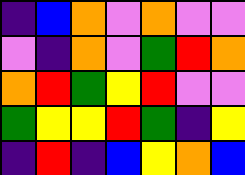[["indigo", "blue", "orange", "violet", "orange", "violet", "violet"], ["violet", "indigo", "orange", "violet", "green", "red", "orange"], ["orange", "red", "green", "yellow", "red", "violet", "violet"], ["green", "yellow", "yellow", "red", "green", "indigo", "yellow"], ["indigo", "red", "indigo", "blue", "yellow", "orange", "blue"]]